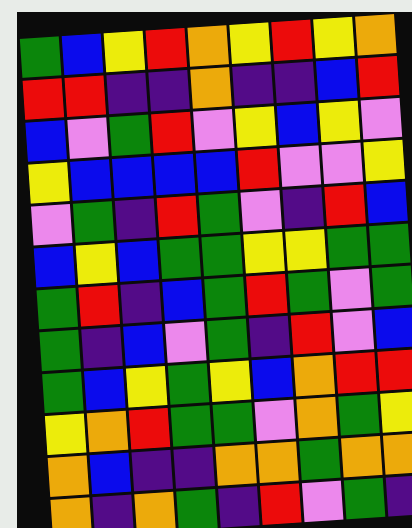[["green", "blue", "yellow", "red", "orange", "yellow", "red", "yellow", "orange"], ["red", "red", "indigo", "indigo", "orange", "indigo", "indigo", "blue", "red"], ["blue", "violet", "green", "red", "violet", "yellow", "blue", "yellow", "violet"], ["yellow", "blue", "blue", "blue", "blue", "red", "violet", "violet", "yellow"], ["violet", "green", "indigo", "red", "green", "violet", "indigo", "red", "blue"], ["blue", "yellow", "blue", "green", "green", "yellow", "yellow", "green", "green"], ["green", "red", "indigo", "blue", "green", "red", "green", "violet", "green"], ["green", "indigo", "blue", "violet", "green", "indigo", "red", "violet", "blue"], ["green", "blue", "yellow", "green", "yellow", "blue", "orange", "red", "red"], ["yellow", "orange", "red", "green", "green", "violet", "orange", "green", "yellow"], ["orange", "blue", "indigo", "indigo", "orange", "orange", "green", "orange", "orange"], ["orange", "indigo", "orange", "green", "indigo", "red", "violet", "green", "indigo"]]